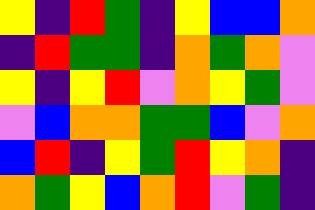[["yellow", "indigo", "red", "green", "indigo", "yellow", "blue", "blue", "orange"], ["indigo", "red", "green", "green", "indigo", "orange", "green", "orange", "violet"], ["yellow", "indigo", "yellow", "red", "violet", "orange", "yellow", "green", "violet"], ["violet", "blue", "orange", "orange", "green", "green", "blue", "violet", "orange"], ["blue", "red", "indigo", "yellow", "green", "red", "yellow", "orange", "indigo"], ["orange", "green", "yellow", "blue", "orange", "red", "violet", "green", "indigo"]]